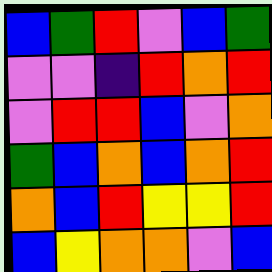[["blue", "green", "red", "violet", "blue", "green"], ["violet", "violet", "indigo", "red", "orange", "red"], ["violet", "red", "red", "blue", "violet", "orange"], ["green", "blue", "orange", "blue", "orange", "red"], ["orange", "blue", "red", "yellow", "yellow", "red"], ["blue", "yellow", "orange", "orange", "violet", "blue"]]